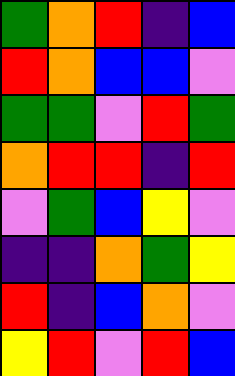[["green", "orange", "red", "indigo", "blue"], ["red", "orange", "blue", "blue", "violet"], ["green", "green", "violet", "red", "green"], ["orange", "red", "red", "indigo", "red"], ["violet", "green", "blue", "yellow", "violet"], ["indigo", "indigo", "orange", "green", "yellow"], ["red", "indigo", "blue", "orange", "violet"], ["yellow", "red", "violet", "red", "blue"]]